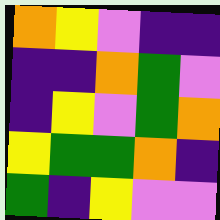[["orange", "yellow", "violet", "indigo", "indigo"], ["indigo", "indigo", "orange", "green", "violet"], ["indigo", "yellow", "violet", "green", "orange"], ["yellow", "green", "green", "orange", "indigo"], ["green", "indigo", "yellow", "violet", "violet"]]